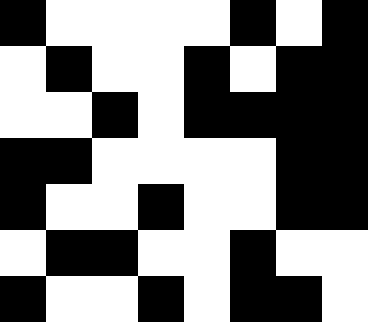[["black", "white", "white", "white", "white", "black", "white", "black"], ["white", "black", "white", "white", "black", "white", "black", "black"], ["white", "white", "black", "white", "black", "black", "black", "black"], ["black", "black", "white", "white", "white", "white", "black", "black"], ["black", "white", "white", "black", "white", "white", "black", "black"], ["white", "black", "black", "white", "white", "black", "white", "white"], ["black", "white", "white", "black", "white", "black", "black", "white"]]